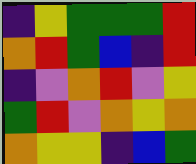[["indigo", "yellow", "green", "green", "green", "red"], ["orange", "red", "green", "blue", "indigo", "red"], ["indigo", "violet", "orange", "red", "violet", "yellow"], ["green", "red", "violet", "orange", "yellow", "orange"], ["orange", "yellow", "yellow", "indigo", "blue", "green"]]